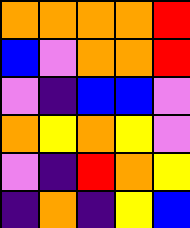[["orange", "orange", "orange", "orange", "red"], ["blue", "violet", "orange", "orange", "red"], ["violet", "indigo", "blue", "blue", "violet"], ["orange", "yellow", "orange", "yellow", "violet"], ["violet", "indigo", "red", "orange", "yellow"], ["indigo", "orange", "indigo", "yellow", "blue"]]